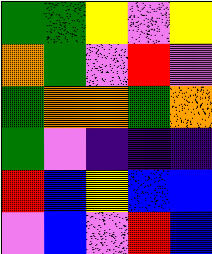[["green", "green", "yellow", "violet", "yellow"], ["orange", "green", "violet", "red", "violet"], ["green", "orange", "orange", "green", "orange"], ["green", "violet", "indigo", "indigo", "indigo"], ["red", "blue", "yellow", "blue", "blue"], ["violet", "blue", "violet", "red", "blue"]]